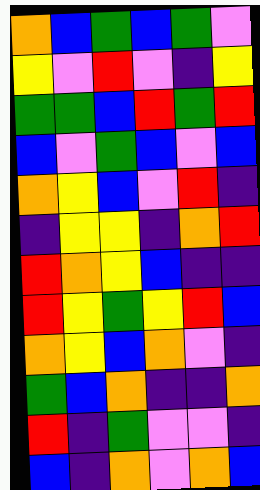[["orange", "blue", "green", "blue", "green", "violet"], ["yellow", "violet", "red", "violet", "indigo", "yellow"], ["green", "green", "blue", "red", "green", "red"], ["blue", "violet", "green", "blue", "violet", "blue"], ["orange", "yellow", "blue", "violet", "red", "indigo"], ["indigo", "yellow", "yellow", "indigo", "orange", "red"], ["red", "orange", "yellow", "blue", "indigo", "indigo"], ["red", "yellow", "green", "yellow", "red", "blue"], ["orange", "yellow", "blue", "orange", "violet", "indigo"], ["green", "blue", "orange", "indigo", "indigo", "orange"], ["red", "indigo", "green", "violet", "violet", "indigo"], ["blue", "indigo", "orange", "violet", "orange", "blue"]]